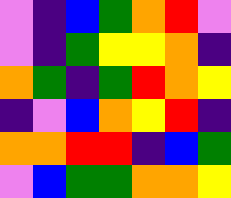[["violet", "indigo", "blue", "green", "orange", "red", "violet"], ["violet", "indigo", "green", "yellow", "yellow", "orange", "indigo"], ["orange", "green", "indigo", "green", "red", "orange", "yellow"], ["indigo", "violet", "blue", "orange", "yellow", "red", "indigo"], ["orange", "orange", "red", "red", "indigo", "blue", "green"], ["violet", "blue", "green", "green", "orange", "orange", "yellow"]]